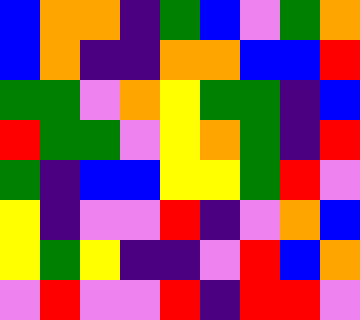[["blue", "orange", "orange", "indigo", "green", "blue", "violet", "green", "orange"], ["blue", "orange", "indigo", "indigo", "orange", "orange", "blue", "blue", "red"], ["green", "green", "violet", "orange", "yellow", "green", "green", "indigo", "blue"], ["red", "green", "green", "violet", "yellow", "orange", "green", "indigo", "red"], ["green", "indigo", "blue", "blue", "yellow", "yellow", "green", "red", "violet"], ["yellow", "indigo", "violet", "violet", "red", "indigo", "violet", "orange", "blue"], ["yellow", "green", "yellow", "indigo", "indigo", "violet", "red", "blue", "orange"], ["violet", "red", "violet", "violet", "red", "indigo", "red", "red", "violet"]]